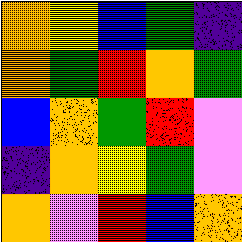[["orange", "yellow", "blue", "green", "indigo"], ["orange", "green", "red", "orange", "green"], ["blue", "orange", "green", "red", "violet"], ["indigo", "orange", "yellow", "green", "violet"], ["orange", "violet", "red", "blue", "orange"]]